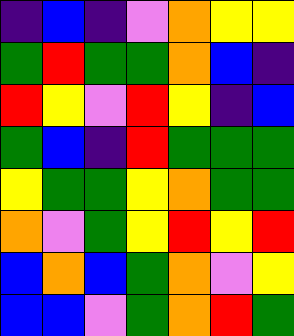[["indigo", "blue", "indigo", "violet", "orange", "yellow", "yellow"], ["green", "red", "green", "green", "orange", "blue", "indigo"], ["red", "yellow", "violet", "red", "yellow", "indigo", "blue"], ["green", "blue", "indigo", "red", "green", "green", "green"], ["yellow", "green", "green", "yellow", "orange", "green", "green"], ["orange", "violet", "green", "yellow", "red", "yellow", "red"], ["blue", "orange", "blue", "green", "orange", "violet", "yellow"], ["blue", "blue", "violet", "green", "orange", "red", "green"]]